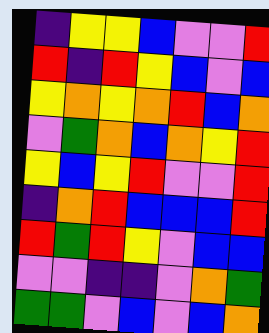[["indigo", "yellow", "yellow", "blue", "violet", "violet", "red"], ["red", "indigo", "red", "yellow", "blue", "violet", "blue"], ["yellow", "orange", "yellow", "orange", "red", "blue", "orange"], ["violet", "green", "orange", "blue", "orange", "yellow", "red"], ["yellow", "blue", "yellow", "red", "violet", "violet", "red"], ["indigo", "orange", "red", "blue", "blue", "blue", "red"], ["red", "green", "red", "yellow", "violet", "blue", "blue"], ["violet", "violet", "indigo", "indigo", "violet", "orange", "green"], ["green", "green", "violet", "blue", "violet", "blue", "orange"]]